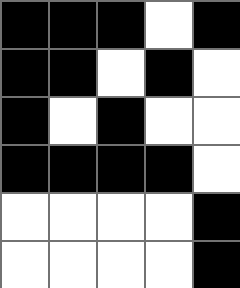[["black", "black", "black", "white", "black"], ["black", "black", "white", "black", "white"], ["black", "white", "black", "white", "white"], ["black", "black", "black", "black", "white"], ["white", "white", "white", "white", "black"], ["white", "white", "white", "white", "black"]]